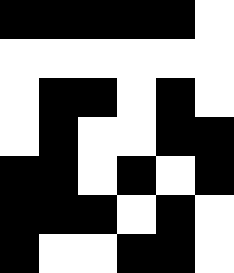[["black", "black", "black", "black", "black", "white"], ["white", "white", "white", "white", "white", "white"], ["white", "black", "black", "white", "black", "white"], ["white", "black", "white", "white", "black", "black"], ["black", "black", "white", "black", "white", "black"], ["black", "black", "black", "white", "black", "white"], ["black", "white", "white", "black", "black", "white"]]